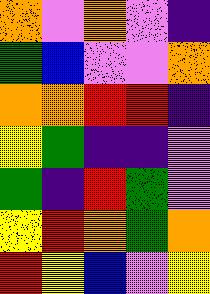[["orange", "violet", "orange", "violet", "indigo"], ["green", "blue", "violet", "violet", "orange"], ["orange", "orange", "red", "red", "indigo"], ["yellow", "green", "indigo", "indigo", "violet"], ["green", "indigo", "red", "green", "violet"], ["yellow", "red", "orange", "green", "orange"], ["red", "yellow", "blue", "violet", "yellow"]]